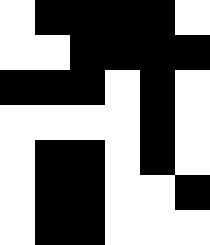[["white", "black", "black", "black", "black", "white"], ["white", "white", "black", "black", "black", "black"], ["black", "black", "black", "white", "black", "white"], ["white", "white", "white", "white", "black", "white"], ["white", "black", "black", "white", "black", "white"], ["white", "black", "black", "white", "white", "black"], ["white", "black", "black", "white", "white", "white"]]